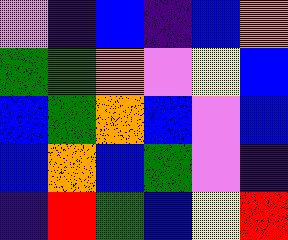[["violet", "indigo", "blue", "indigo", "blue", "orange"], ["green", "green", "orange", "violet", "yellow", "blue"], ["blue", "green", "orange", "blue", "violet", "blue"], ["blue", "orange", "blue", "green", "violet", "indigo"], ["indigo", "red", "green", "blue", "yellow", "red"]]